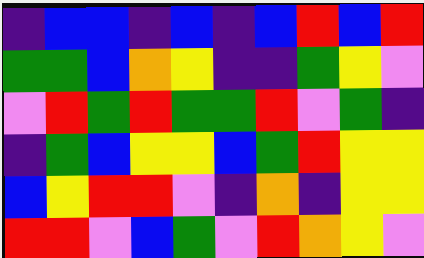[["indigo", "blue", "blue", "indigo", "blue", "indigo", "blue", "red", "blue", "red"], ["green", "green", "blue", "orange", "yellow", "indigo", "indigo", "green", "yellow", "violet"], ["violet", "red", "green", "red", "green", "green", "red", "violet", "green", "indigo"], ["indigo", "green", "blue", "yellow", "yellow", "blue", "green", "red", "yellow", "yellow"], ["blue", "yellow", "red", "red", "violet", "indigo", "orange", "indigo", "yellow", "yellow"], ["red", "red", "violet", "blue", "green", "violet", "red", "orange", "yellow", "violet"]]